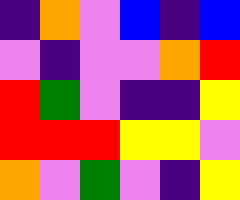[["indigo", "orange", "violet", "blue", "indigo", "blue"], ["violet", "indigo", "violet", "violet", "orange", "red"], ["red", "green", "violet", "indigo", "indigo", "yellow"], ["red", "red", "red", "yellow", "yellow", "violet"], ["orange", "violet", "green", "violet", "indigo", "yellow"]]